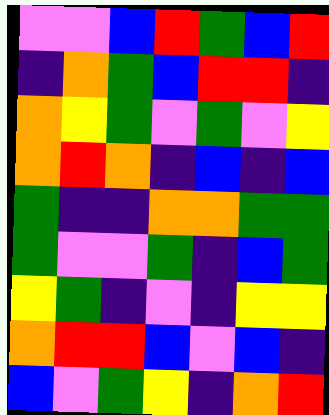[["violet", "violet", "blue", "red", "green", "blue", "red"], ["indigo", "orange", "green", "blue", "red", "red", "indigo"], ["orange", "yellow", "green", "violet", "green", "violet", "yellow"], ["orange", "red", "orange", "indigo", "blue", "indigo", "blue"], ["green", "indigo", "indigo", "orange", "orange", "green", "green"], ["green", "violet", "violet", "green", "indigo", "blue", "green"], ["yellow", "green", "indigo", "violet", "indigo", "yellow", "yellow"], ["orange", "red", "red", "blue", "violet", "blue", "indigo"], ["blue", "violet", "green", "yellow", "indigo", "orange", "red"]]